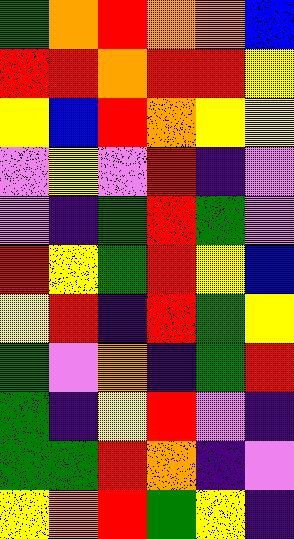[["green", "orange", "red", "orange", "orange", "blue"], ["red", "red", "orange", "red", "red", "yellow"], ["yellow", "blue", "red", "orange", "yellow", "yellow"], ["violet", "yellow", "violet", "red", "indigo", "violet"], ["violet", "indigo", "green", "red", "green", "violet"], ["red", "yellow", "green", "red", "yellow", "blue"], ["yellow", "red", "indigo", "red", "green", "yellow"], ["green", "violet", "orange", "indigo", "green", "red"], ["green", "indigo", "yellow", "red", "violet", "indigo"], ["green", "green", "red", "orange", "indigo", "violet"], ["yellow", "orange", "red", "green", "yellow", "indigo"]]